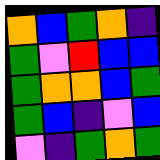[["orange", "blue", "green", "orange", "indigo"], ["green", "violet", "red", "blue", "blue"], ["green", "orange", "orange", "blue", "green"], ["green", "blue", "indigo", "violet", "blue"], ["violet", "indigo", "green", "orange", "green"]]